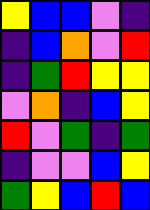[["yellow", "blue", "blue", "violet", "indigo"], ["indigo", "blue", "orange", "violet", "red"], ["indigo", "green", "red", "yellow", "yellow"], ["violet", "orange", "indigo", "blue", "yellow"], ["red", "violet", "green", "indigo", "green"], ["indigo", "violet", "violet", "blue", "yellow"], ["green", "yellow", "blue", "red", "blue"]]